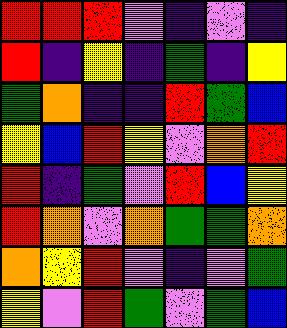[["red", "red", "red", "violet", "indigo", "violet", "indigo"], ["red", "indigo", "yellow", "indigo", "green", "indigo", "yellow"], ["green", "orange", "indigo", "indigo", "red", "green", "blue"], ["yellow", "blue", "red", "yellow", "violet", "orange", "red"], ["red", "indigo", "green", "violet", "red", "blue", "yellow"], ["red", "orange", "violet", "orange", "green", "green", "orange"], ["orange", "yellow", "red", "violet", "indigo", "violet", "green"], ["yellow", "violet", "red", "green", "violet", "green", "blue"]]